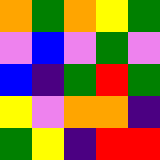[["orange", "green", "orange", "yellow", "green"], ["violet", "blue", "violet", "green", "violet"], ["blue", "indigo", "green", "red", "green"], ["yellow", "violet", "orange", "orange", "indigo"], ["green", "yellow", "indigo", "red", "red"]]